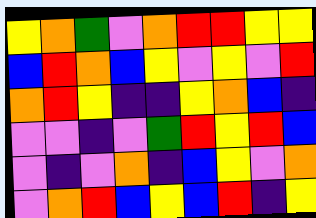[["yellow", "orange", "green", "violet", "orange", "red", "red", "yellow", "yellow"], ["blue", "red", "orange", "blue", "yellow", "violet", "yellow", "violet", "red"], ["orange", "red", "yellow", "indigo", "indigo", "yellow", "orange", "blue", "indigo"], ["violet", "violet", "indigo", "violet", "green", "red", "yellow", "red", "blue"], ["violet", "indigo", "violet", "orange", "indigo", "blue", "yellow", "violet", "orange"], ["violet", "orange", "red", "blue", "yellow", "blue", "red", "indigo", "yellow"]]